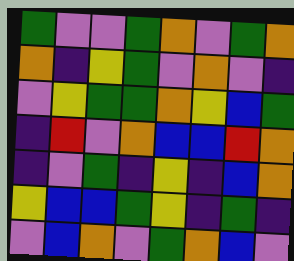[["green", "violet", "violet", "green", "orange", "violet", "green", "orange"], ["orange", "indigo", "yellow", "green", "violet", "orange", "violet", "indigo"], ["violet", "yellow", "green", "green", "orange", "yellow", "blue", "green"], ["indigo", "red", "violet", "orange", "blue", "blue", "red", "orange"], ["indigo", "violet", "green", "indigo", "yellow", "indigo", "blue", "orange"], ["yellow", "blue", "blue", "green", "yellow", "indigo", "green", "indigo"], ["violet", "blue", "orange", "violet", "green", "orange", "blue", "violet"]]